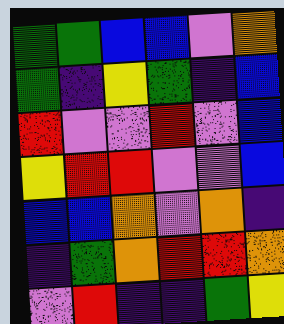[["green", "green", "blue", "blue", "violet", "orange"], ["green", "indigo", "yellow", "green", "indigo", "blue"], ["red", "violet", "violet", "red", "violet", "blue"], ["yellow", "red", "red", "violet", "violet", "blue"], ["blue", "blue", "orange", "violet", "orange", "indigo"], ["indigo", "green", "orange", "red", "red", "orange"], ["violet", "red", "indigo", "indigo", "green", "yellow"]]